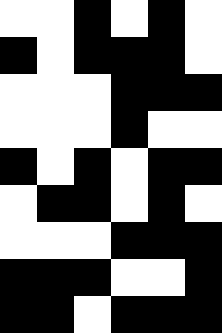[["white", "white", "black", "white", "black", "white"], ["black", "white", "black", "black", "black", "white"], ["white", "white", "white", "black", "black", "black"], ["white", "white", "white", "black", "white", "white"], ["black", "white", "black", "white", "black", "black"], ["white", "black", "black", "white", "black", "white"], ["white", "white", "white", "black", "black", "black"], ["black", "black", "black", "white", "white", "black"], ["black", "black", "white", "black", "black", "black"]]